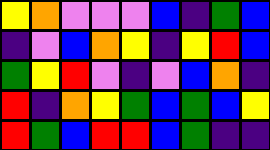[["yellow", "orange", "violet", "violet", "violet", "blue", "indigo", "green", "blue"], ["indigo", "violet", "blue", "orange", "yellow", "indigo", "yellow", "red", "blue"], ["green", "yellow", "red", "violet", "indigo", "violet", "blue", "orange", "indigo"], ["red", "indigo", "orange", "yellow", "green", "blue", "green", "blue", "yellow"], ["red", "green", "blue", "red", "red", "blue", "green", "indigo", "indigo"]]